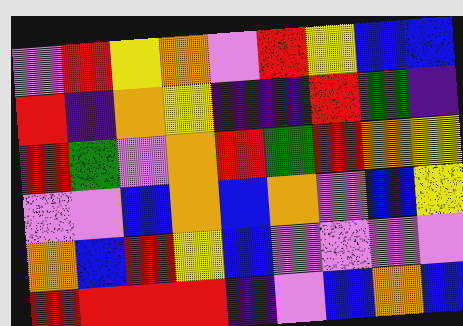[["violet", "red", "yellow", "orange", "violet", "red", "yellow", "blue", "blue"], ["red", "indigo", "orange", "yellow", "indigo", "indigo", "red", "green", "indigo"], ["red", "green", "violet", "orange", "red", "green", "red", "orange", "yellow"], ["violet", "violet", "blue", "orange", "blue", "orange", "violet", "blue", "yellow"], ["orange", "blue", "red", "yellow", "blue", "violet", "violet", "violet", "violet"], ["red", "red", "red", "red", "indigo", "violet", "blue", "orange", "blue"]]